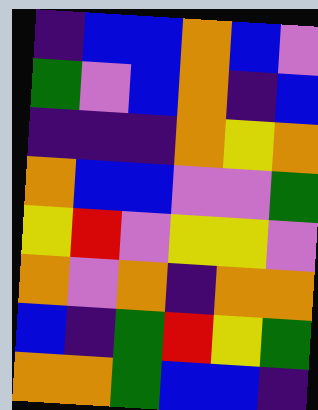[["indigo", "blue", "blue", "orange", "blue", "violet"], ["green", "violet", "blue", "orange", "indigo", "blue"], ["indigo", "indigo", "indigo", "orange", "yellow", "orange"], ["orange", "blue", "blue", "violet", "violet", "green"], ["yellow", "red", "violet", "yellow", "yellow", "violet"], ["orange", "violet", "orange", "indigo", "orange", "orange"], ["blue", "indigo", "green", "red", "yellow", "green"], ["orange", "orange", "green", "blue", "blue", "indigo"]]